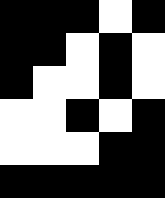[["black", "black", "black", "white", "black"], ["black", "black", "white", "black", "white"], ["black", "white", "white", "black", "white"], ["white", "white", "black", "white", "black"], ["white", "white", "white", "black", "black"], ["black", "black", "black", "black", "black"]]